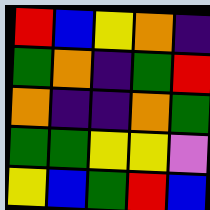[["red", "blue", "yellow", "orange", "indigo"], ["green", "orange", "indigo", "green", "red"], ["orange", "indigo", "indigo", "orange", "green"], ["green", "green", "yellow", "yellow", "violet"], ["yellow", "blue", "green", "red", "blue"]]